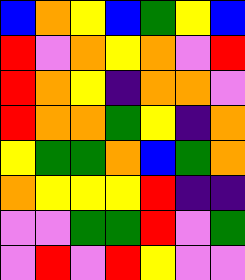[["blue", "orange", "yellow", "blue", "green", "yellow", "blue"], ["red", "violet", "orange", "yellow", "orange", "violet", "red"], ["red", "orange", "yellow", "indigo", "orange", "orange", "violet"], ["red", "orange", "orange", "green", "yellow", "indigo", "orange"], ["yellow", "green", "green", "orange", "blue", "green", "orange"], ["orange", "yellow", "yellow", "yellow", "red", "indigo", "indigo"], ["violet", "violet", "green", "green", "red", "violet", "green"], ["violet", "red", "violet", "red", "yellow", "violet", "violet"]]